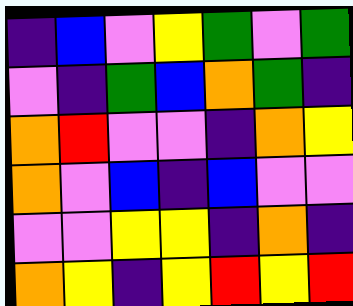[["indigo", "blue", "violet", "yellow", "green", "violet", "green"], ["violet", "indigo", "green", "blue", "orange", "green", "indigo"], ["orange", "red", "violet", "violet", "indigo", "orange", "yellow"], ["orange", "violet", "blue", "indigo", "blue", "violet", "violet"], ["violet", "violet", "yellow", "yellow", "indigo", "orange", "indigo"], ["orange", "yellow", "indigo", "yellow", "red", "yellow", "red"]]